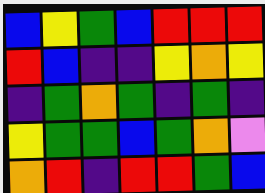[["blue", "yellow", "green", "blue", "red", "red", "red"], ["red", "blue", "indigo", "indigo", "yellow", "orange", "yellow"], ["indigo", "green", "orange", "green", "indigo", "green", "indigo"], ["yellow", "green", "green", "blue", "green", "orange", "violet"], ["orange", "red", "indigo", "red", "red", "green", "blue"]]